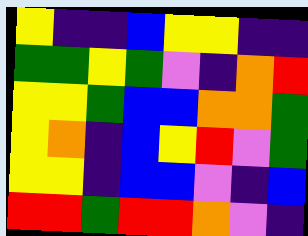[["yellow", "indigo", "indigo", "blue", "yellow", "yellow", "indigo", "indigo"], ["green", "green", "yellow", "green", "violet", "indigo", "orange", "red"], ["yellow", "yellow", "green", "blue", "blue", "orange", "orange", "green"], ["yellow", "orange", "indigo", "blue", "yellow", "red", "violet", "green"], ["yellow", "yellow", "indigo", "blue", "blue", "violet", "indigo", "blue"], ["red", "red", "green", "red", "red", "orange", "violet", "indigo"]]